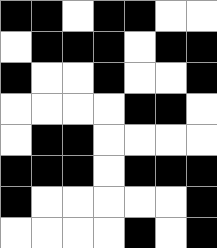[["black", "black", "white", "black", "black", "white", "white"], ["white", "black", "black", "black", "white", "black", "black"], ["black", "white", "white", "black", "white", "white", "black"], ["white", "white", "white", "white", "black", "black", "white"], ["white", "black", "black", "white", "white", "white", "white"], ["black", "black", "black", "white", "black", "black", "black"], ["black", "white", "white", "white", "white", "white", "black"], ["white", "white", "white", "white", "black", "white", "black"]]